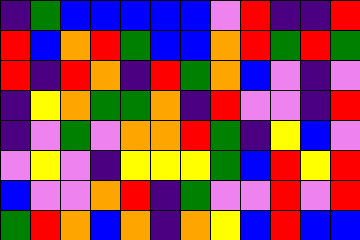[["indigo", "green", "blue", "blue", "blue", "blue", "blue", "violet", "red", "indigo", "indigo", "red"], ["red", "blue", "orange", "red", "green", "blue", "blue", "orange", "red", "green", "red", "green"], ["red", "indigo", "red", "orange", "indigo", "red", "green", "orange", "blue", "violet", "indigo", "violet"], ["indigo", "yellow", "orange", "green", "green", "orange", "indigo", "red", "violet", "violet", "indigo", "red"], ["indigo", "violet", "green", "violet", "orange", "orange", "red", "green", "indigo", "yellow", "blue", "violet"], ["violet", "yellow", "violet", "indigo", "yellow", "yellow", "yellow", "green", "blue", "red", "yellow", "red"], ["blue", "violet", "violet", "orange", "red", "indigo", "green", "violet", "violet", "red", "violet", "red"], ["green", "red", "orange", "blue", "orange", "indigo", "orange", "yellow", "blue", "red", "blue", "blue"]]